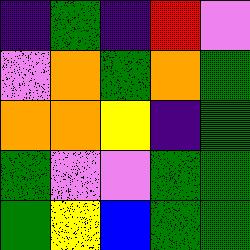[["indigo", "green", "indigo", "red", "violet"], ["violet", "orange", "green", "orange", "green"], ["orange", "orange", "yellow", "indigo", "green"], ["green", "violet", "violet", "green", "green"], ["green", "yellow", "blue", "green", "green"]]